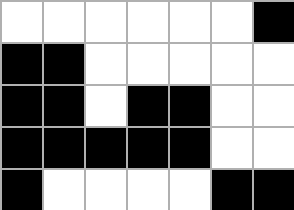[["white", "white", "white", "white", "white", "white", "black"], ["black", "black", "white", "white", "white", "white", "white"], ["black", "black", "white", "black", "black", "white", "white"], ["black", "black", "black", "black", "black", "white", "white"], ["black", "white", "white", "white", "white", "black", "black"]]